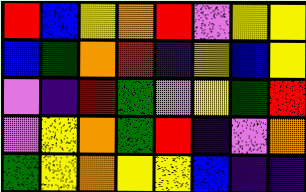[["red", "blue", "yellow", "orange", "red", "violet", "yellow", "yellow"], ["blue", "green", "orange", "red", "indigo", "yellow", "blue", "yellow"], ["violet", "indigo", "red", "green", "violet", "yellow", "green", "red"], ["violet", "yellow", "orange", "green", "red", "indigo", "violet", "orange"], ["green", "yellow", "orange", "yellow", "yellow", "blue", "indigo", "indigo"]]